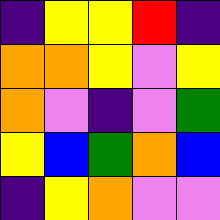[["indigo", "yellow", "yellow", "red", "indigo"], ["orange", "orange", "yellow", "violet", "yellow"], ["orange", "violet", "indigo", "violet", "green"], ["yellow", "blue", "green", "orange", "blue"], ["indigo", "yellow", "orange", "violet", "violet"]]